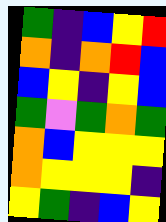[["green", "indigo", "blue", "yellow", "red"], ["orange", "indigo", "orange", "red", "blue"], ["blue", "yellow", "indigo", "yellow", "blue"], ["green", "violet", "green", "orange", "green"], ["orange", "blue", "yellow", "yellow", "yellow"], ["orange", "yellow", "yellow", "yellow", "indigo"], ["yellow", "green", "indigo", "blue", "yellow"]]